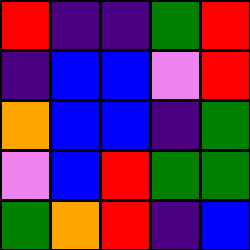[["red", "indigo", "indigo", "green", "red"], ["indigo", "blue", "blue", "violet", "red"], ["orange", "blue", "blue", "indigo", "green"], ["violet", "blue", "red", "green", "green"], ["green", "orange", "red", "indigo", "blue"]]